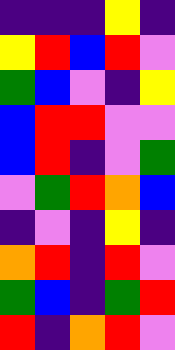[["indigo", "indigo", "indigo", "yellow", "indigo"], ["yellow", "red", "blue", "red", "violet"], ["green", "blue", "violet", "indigo", "yellow"], ["blue", "red", "red", "violet", "violet"], ["blue", "red", "indigo", "violet", "green"], ["violet", "green", "red", "orange", "blue"], ["indigo", "violet", "indigo", "yellow", "indigo"], ["orange", "red", "indigo", "red", "violet"], ["green", "blue", "indigo", "green", "red"], ["red", "indigo", "orange", "red", "violet"]]